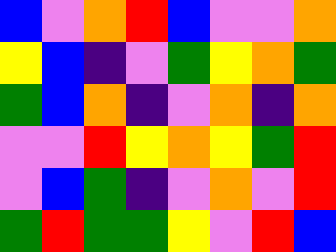[["blue", "violet", "orange", "red", "blue", "violet", "violet", "orange"], ["yellow", "blue", "indigo", "violet", "green", "yellow", "orange", "green"], ["green", "blue", "orange", "indigo", "violet", "orange", "indigo", "orange"], ["violet", "violet", "red", "yellow", "orange", "yellow", "green", "red"], ["violet", "blue", "green", "indigo", "violet", "orange", "violet", "red"], ["green", "red", "green", "green", "yellow", "violet", "red", "blue"]]